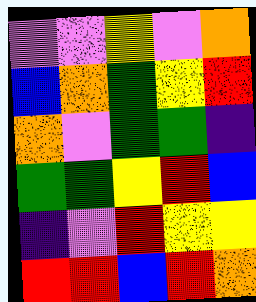[["violet", "violet", "yellow", "violet", "orange"], ["blue", "orange", "green", "yellow", "red"], ["orange", "violet", "green", "green", "indigo"], ["green", "green", "yellow", "red", "blue"], ["indigo", "violet", "red", "yellow", "yellow"], ["red", "red", "blue", "red", "orange"]]